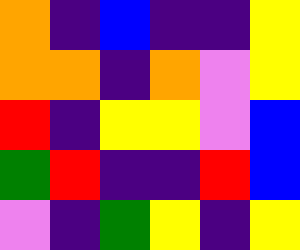[["orange", "indigo", "blue", "indigo", "indigo", "yellow"], ["orange", "orange", "indigo", "orange", "violet", "yellow"], ["red", "indigo", "yellow", "yellow", "violet", "blue"], ["green", "red", "indigo", "indigo", "red", "blue"], ["violet", "indigo", "green", "yellow", "indigo", "yellow"]]